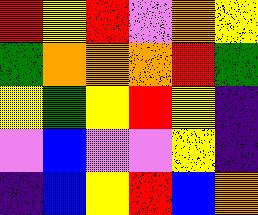[["red", "yellow", "red", "violet", "orange", "yellow"], ["green", "orange", "orange", "orange", "red", "green"], ["yellow", "green", "yellow", "red", "yellow", "indigo"], ["violet", "blue", "violet", "violet", "yellow", "indigo"], ["indigo", "blue", "yellow", "red", "blue", "orange"]]